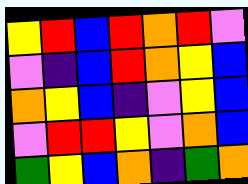[["yellow", "red", "blue", "red", "orange", "red", "violet"], ["violet", "indigo", "blue", "red", "orange", "yellow", "blue"], ["orange", "yellow", "blue", "indigo", "violet", "yellow", "blue"], ["violet", "red", "red", "yellow", "violet", "orange", "blue"], ["green", "yellow", "blue", "orange", "indigo", "green", "orange"]]